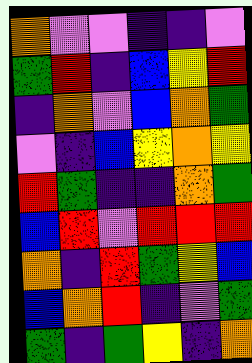[["orange", "violet", "violet", "indigo", "indigo", "violet"], ["green", "red", "indigo", "blue", "yellow", "red"], ["indigo", "orange", "violet", "blue", "orange", "green"], ["violet", "indigo", "blue", "yellow", "orange", "yellow"], ["red", "green", "indigo", "indigo", "orange", "green"], ["blue", "red", "violet", "red", "red", "red"], ["orange", "indigo", "red", "green", "yellow", "blue"], ["blue", "orange", "red", "indigo", "violet", "green"], ["green", "indigo", "green", "yellow", "indigo", "orange"]]